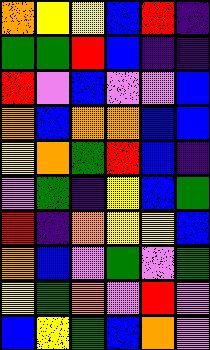[["orange", "yellow", "yellow", "blue", "red", "indigo"], ["green", "green", "red", "blue", "indigo", "indigo"], ["red", "violet", "blue", "violet", "violet", "blue"], ["orange", "blue", "orange", "orange", "blue", "blue"], ["yellow", "orange", "green", "red", "blue", "indigo"], ["violet", "green", "indigo", "yellow", "blue", "green"], ["red", "indigo", "orange", "yellow", "yellow", "blue"], ["orange", "blue", "violet", "green", "violet", "green"], ["yellow", "green", "orange", "violet", "red", "violet"], ["blue", "yellow", "green", "blue", "orange", "violet"]]